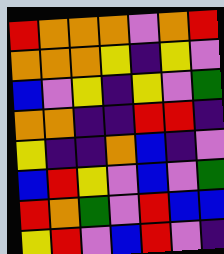[["red", "orange", "orange", "orange", "violet", "orange", "red"], ["orange", "orange", "orange", "yellow", "indigo", "yellow", "violet"], ["blue", "violet", "yellow", "indigo", "yellow", "violet", "green"], ["orange", "orange", "indigo", "indigo", "red", "red", "indigo"], ["yellow", "indigo", "indigo", "orange", "blue", "indigo", "violet"], ["blue", "red", "yellow", "violet", "blue", "violet", "green"], ["red", "orange", "green", "violet", "red", "blue", "blue"], ["yellow", "red", "violet", "blue", "red", "violet", "indigo"]]